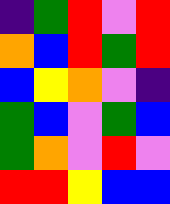[["indigo", "green", "red", "violet", "red"], ["orange", "blue", "red", "green", "red"], ["blue", "yellow", "orange", "violet", "indigo"], ["green", "blue", "violet", "green", "blue"], ["green", "orange", "violet", "red", "violet"], ["red", "red", "yellow", "blue", "blue"]]